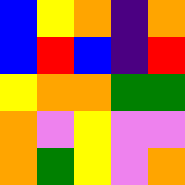[["blue", "yellow", "orange", "indigo", "orange"], ["blue", "red", "blue", "indigo", "red"], ["yellow", "orange", "orange", "green", "green"], ["orange", "violet", "yellow", "violet", "violet"], ["orange", "green", "yellow", "violet", "orange"]]